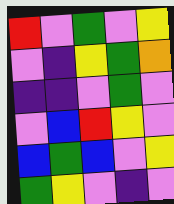[["red", "violet", "green", "violet", "yellow"], ["violet", "indigo", "yellow", "green", "orange"], ["indigo", "indigo", "violet", "green", "violet"], ["violet", "blue", "red", "yellow", "violet"], ["blue", "green", "blue", "violet", "yellow"], ["green", "yellow", "violet", "indigo", "violet"]]